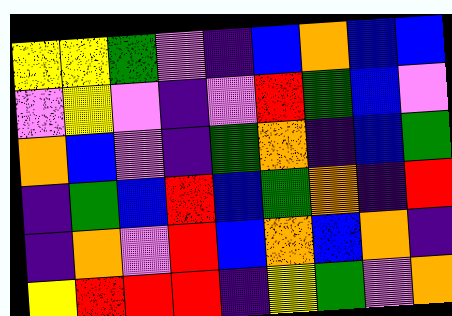[["yellow", "yellow", "green", "violet", "indigo", "blue", "orange", "blue", "blue"], ["violet", "yellow", "violet", "indigo", "violet", "red", "green", "blue", "violet"], ["orange", "blue", "violet", "indigo", "green", "orange", "indigo", "blue", "green"], ["indigo", "green", "blue", "red", "blue", "green", "orange", "indigo", "red"], ["indigo", "orange", "violet", "red", "blue", "orange", "blue", "orange", "indigo"], ["yellow", "red", "red", "red", "indigo", "yellow", "green", "violet", "orange"]]